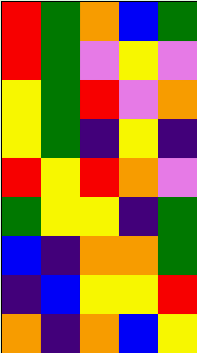[["red", "green", "orange", "blue", "green"], ["red", "green", "violet", "yellow", "violet"], ["yellow", "green", "red", "violet", "orange"], ["yellow", "green", "indigo", "yellow", "indigo"], ["red", "yellow", "red", "orange", "violet"], ["green", "yellow", "yellow", "indigo", "green"], ["blue", "indigo", "orange", "orange", "green"], ["indigo", "blue", "yellow", "yellow", "red"], ["orange", "indigo", "orange", "blue", "yellow"]]